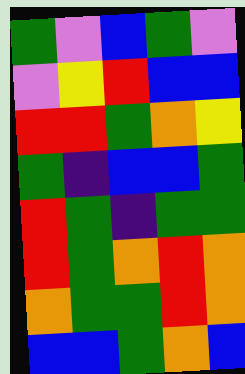[["green", "violet", "blue", "green", "violet"], ["violet", "yellow", "red", "blue", "blue"], ["red", "red", "green", "orange", "yellow"], ["green", "indigo", "blue", "blue", "green"], ["red", "green", "indigo", "green", "green"], ["red", "green", "orange", "red", "orange"], ["orange", "green", "green", "red", "orange"], ["blue", "blue", "green", "orange", "blue"]]